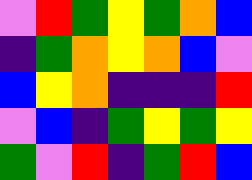[["violet", "red", "green", "yellow", "green", "orange", "blue"], ["indigo", "green", "orange", "yellow", "orange", "blue", "violet"], ["blue", "yellow", "orange", "indigo", "indigo", "indigo", "red"], ["violet", "blue", "indigo", "green", "yellow", "green", "yellow"], ["green", "violet", "red", "indigo", "green", "red", "blue"]]